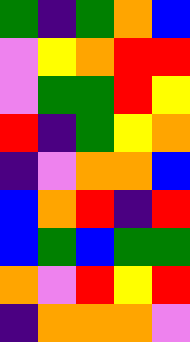[["green", "indigo", "green", "orange", "blue"], ["violet", "yellow", "orange", "red", "red"], ["violet", "green", "green", "red", "yellow"], ["red", "indigo", "green", "yellow", "orange"], ["indigo", "violet", "orange", "orange", "blue"], ["blue", "orange", "red", "indigo", "red"], ["blue", "green", "blue", "green", "green"], ["orange", "violet", "red", "yellow", "red"], ["indigo", "orange", "orange", "orange", "violet"]]